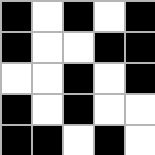[["black", "white", "black", "white", "black"], ["black", "white", "white", "black", "black"], ["white", "white", "black", "white", "black"], ["black", "white", "black", "white", "white"], ["black", "black", "white", "black", "white"]]